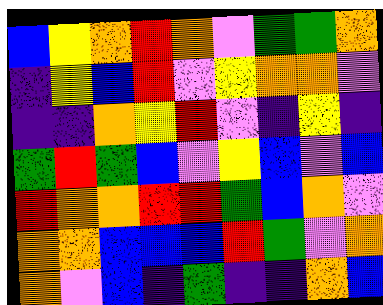[["blue", "yellow", "orange", "red", "orange", "violet", "green", "green", "orange"], ["indigo", "yellow", "blue", "red", "violet", "yellow", "orange", "orange", "violet"], ["indigo", "indigo", "orange", "yellow", "red", "violet", "indigo", "yellow", "indigo"], ["green", "red", "green", "blue", "violet", "yellow", "blue", "violet", "blue"], ["red", "orange", "orange", "red", "red", "green", "blue", "orange", "violet"], ["orange", "orange", "blue", "blue", "blue", "red", "green", "violet", "orange"], ["orange", "violet", "blue", "indigo", "green", "indigo", "indigo", "orange", "blue"]]